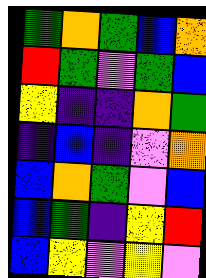[["green", "orange", "green", "blue", "orange"], ["red", "green", "violet", "green", "blue"], ["yellow", "indigo", "indigo", "orange", "green"], ["indigo", "blue", "indigo", "violet", "orange"], ["blue", "orange", "green", "violet", "blue"], ["blue", "green", "indigo", "yellow", "red"], ["blue", "yellow", "violet", "yellow", "violet"]]